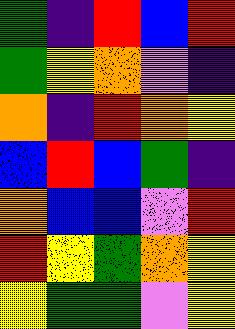[["green", "indigo", "red", "blue", "red"], ["green", "yellow", "orange", "violet", "indigo"], ["orange", "indigo", "red", "orange", "yellow"], ["blue", "red", "blue", "green", "indigo"], ["orange", "blue", "blue", "violet", "red"], ["red", "yellow", "green", "orange", "yellow"], ["yellow", "green", "green", "violet", "yellow"]]